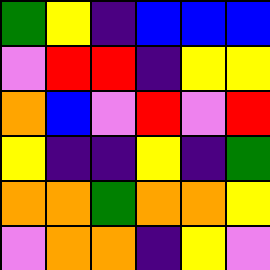[["green", "yellow", "indigo", "blue", "blue", "blue"], ["violet", "red", "red", "indigo", "yellow", "yellow"], ["orange", "blue", "violet", "red", "violet", "red"], ["yellow", "indigo", "indigo", "yellow", "indigo", "green"], ["orange", "orange", "green", "orange", "orange", "yellow"], ["violet", "orange", "orange", "indigo", "yellow", "violet"]]